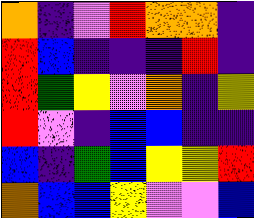[["orange", "indigo", "violet", "red", "orange", "orange", "indigo"], ["red", "blue", "indigo", "indigo", "indigo", "red", "indigo"], ["red", "green", "yellow", "violet", "orange", "indigo", "yellow"], ["red", "violet", "indigo", "blue", "blue", "indigo", "indigo"], ["blue", "indigo", "green", "blue", "yellow", "yellow", "red"], ["orange", "blue", "blue", "yellow", "violet", "violet", "blue"]]